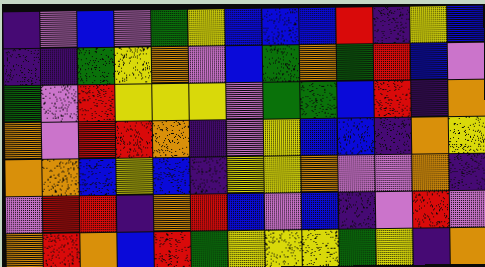[["indigo", "violet", "blue", "violet", "green", "yellow", "blue", "blue", "blue", "red", "indigo", "yellow", "blue"], ["indigo", "indigo", "green", "yellow", "orange", "violet", "blue", "green", "orange", "green", "red", "blue", "violet"], ["green", "violet", "red", "yellow", "yellow", "yellow", "violet", "green", "green", "blue", "red", "indigo", "orange"], ["orange", "violet", "red", "red", "orange", "indigo", "violet", "yellow", "blue", "blue", "indigo", "orange", "yellow"], ["orange", "orange", "blue", "yellow", "blue", "indigo", "yellow", "yellow", "orange", "violet", "violet", "orange", "indigo"], ["violet", "red", "red", "indigo", "orange", "red", "blue", "violet", "blue", "indigo", "violet", "red", "violet"], ["orange", "red", "orange", "blue", "red", "green", "yellow", "yellow", "yellow", "green", "yellow", "indigo", "orange"]]